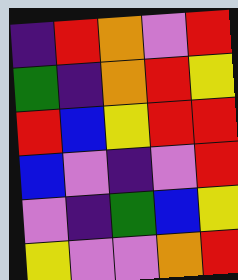[["indigo", "red", "orange", "violet", "red"], ["green", "indigo", "orange", "red", "yellow"], ["red", "blue", "yellow", "red", "red"], ["blue", "violet", "indigo", "violet", "red"], ["violet", "indigo", "green", "blue", "yellow"], ["yellow", "violet", "violet", "orange", "red"]]